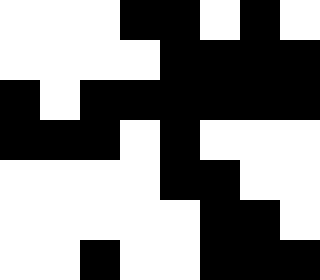[["white", "white", "white", "black", "black", "white", "black", "white"], ["white", "white", "white", "white", "black", "black", "black", "black"], ["black", "white", "black", "black", "black", "black", "black", "black"], ["black", "black", "black", "white", "black", "white", "white", "white"], ["white", "white", "white", "white", "black", "black", "white", "white"], ["white", "white", "white", "white", "white", "black", "black", "white"], ["white", "white", "black", "white", "white", "black", "black", "black"]]